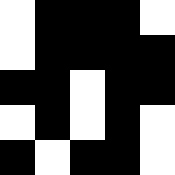[["white", "black", "black", "black", "white"], ["white", "black", "black", "black", "black"], ["black", "black", "white", "black", "black"], ["white", "black", "white", "black", "white"], ["black", "white", "black", "black", "white"]]